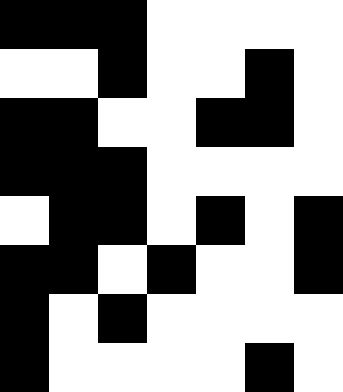[["black", "black", "black", "white", "white", "white", "white"], ["white", "white", "black", "white", "white", "black", "white"], ["black", "black", "white", "white", "black", "black", "white"], ["black", "black", "black", "white", "white", "white", "white"], ["white", "black", "black", "white", "black", "white", "black"], ["black", "black", "white", "black", "white", "white", "black"], ["black", "white", "black", "white", "white", "white", "white"], ["black", "white", "white", "white", "white", "black", "white"]]